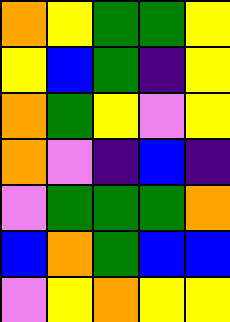[["orange", "yellow", "green", "green", "yellow"], ["yellow", "blue", "green", "indigo", "yellow"], ["orange", "green", "yellow", "violet", "yellow"], ["orange", "violet", "indigo", "blue", "indigo"], ["violet", "green", "green", "green", "orange"], ["blue", "orange", "green", "blue", "blue"], ["violet", "yellow", "orange", "yellow", "yellow"]]